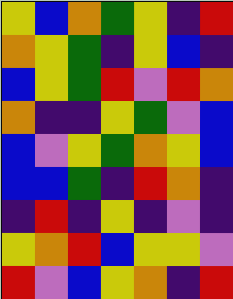[["yellow", "blue", "orange", "green", "yellow", "indigo", "red"], ["orange", "yellow", "green", "indigo", "yellow", "blue", "indigo"], ["blue", "yellow", "green", "red", "violet", "red", "orange"], ["orange", "indigo", "indigo", "yellow", "green", "violet", "blue"], ["blue", "violet", "yellow", "green", "orange", "yellow", "blue"], ["blue", "blue", "green", "indigo", "red", "orange", "indigo"], ["indigo", "red", "indigo", "yellow", "indigo", "violet", "indigo"], ["yellow", "orange", "red", "blue", "yellow", "yellow", "violet"], ["red", "violet", "blue", "yellow", "orange", "indigo", "red"]]